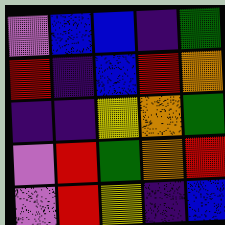[["violet", "blue", "blue", "indigo", "green"], ["red", "indigo", "blue", "red", "orange"], ["indigo", "indigo", "yellow", "orange", "green"], ["violet", "red", "green", "orange", "red"], ["violet", "red", "yellow", "indigo", "blue"]]